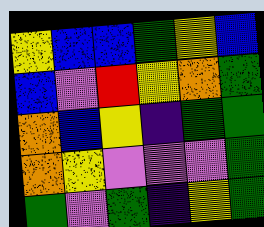[["yellow", "blue", "blue", "green", "yellow", "blue"], ["blue", "violet", "red", "yellow", "orange", "green"], ["orange", "blue", "yellow", "indigo", "green", "green"], ["orange", "yellow", "violet", "violet", "violet", "green"], ["green", "violet", "green", "indigo", "yellow", "green"]]